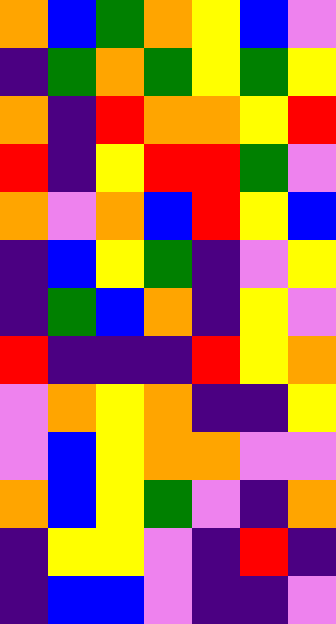[["orange", "blue", "green", "orange", "yellow", "blue", "violet"], ["indigo", "green", "orange", "green", "yellow", "green", "yellow"], ["orange", "indigo", "red", "orange", "orange", "yellow", "red"], ["red", "indigo", "yellow", "red", "red", "green", "violet"], ["orange", "violet", "orange", "blue", "red", "yellow", "blue"], ["indigo", "blue", "yellow", "green", "indigo", "violet", "yellow"], ["indigo", "green", "blue", "orange", "indigo", "yellow", "violet"], ["red", "indigo", "indigo", "indigo", "red", "yellow", "orange"], ["violet", "orange", "yellow", "orange", "indigo", "indigo", "yellow"], ["violet", "blue", "yellow", "orange", "orange", "violet", "violet"], ["orange", "blue", "yellow", "green", "violet", "indigo", "orange"], ["indigo", "yellow", "yellow", "violet", "indigo", "red", "indigo"], ["indigo", "blue", "blue", "violet", "indigo", "indigo", "violet"]]